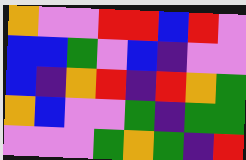[["orange", "violet", "violet", "red", "red", "blue", "red", "violet"], ["blue", "blue", "green", "violet", "blue", "indigo", "violet", "violet"], ["blue", "indigo", "orange", "red", "indigo", "red", "orange", "green"], ["orange", "blue", "violet", "violet", "green", "indigo", "green", "green"], ["violet", "violet", "violet", "green", "orange", "green", "indigo", "red"]]